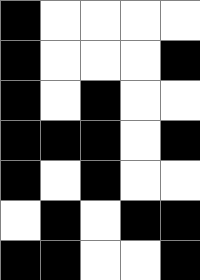[["black", "white", "white", "white", "white"], ["black", "white", "white", "white", "black"], ["black", "white", "black", "white", "white"], ["black", "black", "black", "white", "black"], ["black", "white", "black", "white", "white"], ["white", "black", "white", "black", "black"], ["black", "black", "white", "white", "black"]]